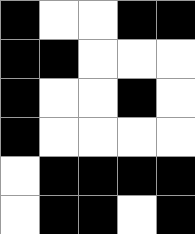[["black", "white", "white", "black", "black"], ["black", "black", "white", "white", "white"], ["black", "white", "white", "black", "white"], ["black", "white", "white", "white", "white"], ["white", "black", "black", "black", "black"], ["white", "black", "black", "white", "black"]]